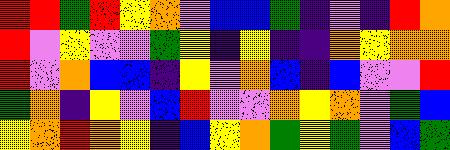[["red", "red", "green", "red", "yellow", "orange", "violet", "blue", "blue", "green", "indigo", "violet", "indigo", "red", "orange"], ["red", "violet", "yellow", "violet", "violet", "green", "yellow", "indigo", "yellow", "indigo", "indigo", "orange", "yellow", "orange", "orange"], ["red", "violet", "orange", "blue", "blue", "indigo", "yellow", "violet", "orange", "blue", "indigo", "blue", "violet", "violet", "red"], ["green", "orange", "indigo", "yellow", "violet", "blue", "red", "violet", "violet", "orange", "yellow", "orange", "violet", "green", "blue"], ["yellow", "orange", "red", "orange", "yellow", "indigo", "blue", "yellow", "orange", "green", "yellow", "green", "violet", "blue", "green"]]